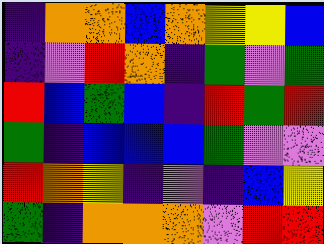[["indigo", "orange", "orange", "blue", "orange", "yellow", "yellow", "blue"], ["indigo", "violet", "red", "orange", "indigo", "green", "violet", "green"], ["red", "blue", "green", "blue", "indigo", "red", "green", "red"], ["green", "indigo", "blue", "blue", "blue", "green", "violet", "violet"], ["red", "orange", "yellow", "indigo", "violet", "indigo", "blue", "yellow"], ["green", "indigo", "orange", "orange", "orange", "violet", "red", "red"]]